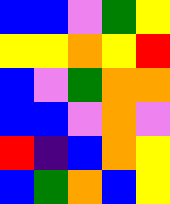[["blue", "blue", "violet", "green", "yellow"], ["yellow", "yellow", "orange", "yellow", "red"], ["blue", "violet", "green", "orange", "orange"], ["blue", "blue", "violet", "orange", "violet"], ["red", "indigo", "blue", "orange", "yellow"], ["blue", "green", "orange", "blue", "yellow"]]